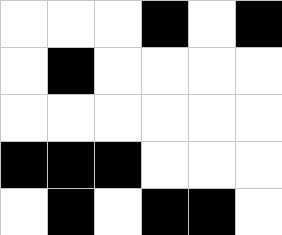[["white", "white", "white", "black", "white", "black"], ["white", "black", "white", "white", "white", "white"], ["white", "white", "white", "white", "white", "white"], ["black", "black", "black", "white", "white", "white"], ["white", "black", "white", "black", "black", "white"]]